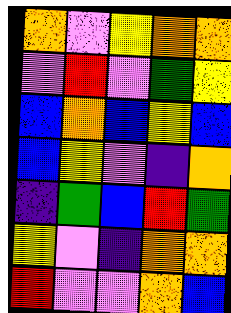[["orange", "violet", "yellow", "orange", "orange"], ["violet", "red", "violet", "green", "yellow"], ["blue", "orange", "blue", "yellow", "blue"], ["blue", "yellow", "violet", "indigo", "orange"], ["indigo", "green", "blue", "red", "green"], ["yellow", "violet", "indigo", "orange", "orange"], ["red", "violet", "violet", "orange", "blue"]]